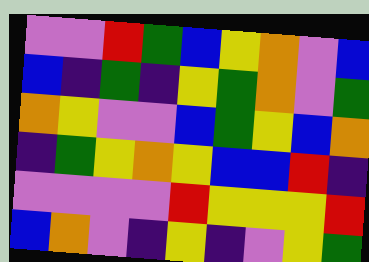[["violet", "violet", "red", "green", "blue", "yellow", "orange", "violet", "blue"], ["blue", "indigo", "green", "indigo", "yellow", "green", "orange", "violet", "green"], ["orange", "yellow", "violet", "violet", "blue", "green", "yellow", "blue", "orange"], ["indigo", "green", "yellow", "orange", "yellow", "blue", "blue", "red", "indigo"], ["violet", "violet", "violet", "violet", "red", "yellow", "yellow", "yellow", "red"], ["blue", "orange", "violet", "indigo", "yellow", "indigo", "violet", "yellow", "green"]]